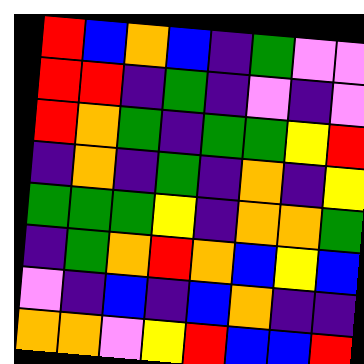[["red", "blue", "orange", "blue", "indigo", "green", "violet", "violet"], ["red", "red", "indigo", "green", "indigo", "violet", "indigo", "violet"], ["red", "orange", "green", "indigo", "green", "green", "yellow", "red"], ["indigo", "orange", "indigo", "green", "indigo", "orange", "indigo", "yellow"], ["green", "green", "green", "yellow", "indigo", "orange", "orange", "green"], ["indigo", "green", "orange", "red", "orange", "blue", "yellow", "blue"], ["violet", "indigo", "blue", "indigo", "blue", "orange", "indigo", "indigo"], ["orange", "orange", "violet", "yellow", "red", "blue", "blue", "red"]]